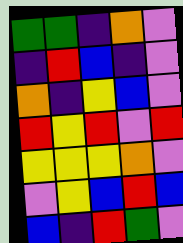[["green", "green", "indigo", "orange", "violet"], ["indigo", "red", "blue", "indigo", "violet"], ["orange", "indigo", "yellow", "blue", "violet"], ["red", "yellow", "red", "violet", "red"], ["yellow", "yellow", "yellow", "orange", "violet"], ["violet", "yellow", "blue", "red", "blue"], ["blue", "indigo", "red", "green", "violet"]]